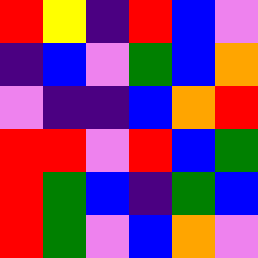[["red", "yellow", "indigo", "red", "blue", "violet"], ["indigo", "blue", "violet", "green", "blue", "orange"], ["violet", "indigo", "indigo", "blue", "orange", "red"], ["red", "red", "violet", "red", "blue", "green"], ["red", "green", "blue", "indigo", "green", "blue"], ["red", "green", "violet", "blue", "orange", "violet"]]